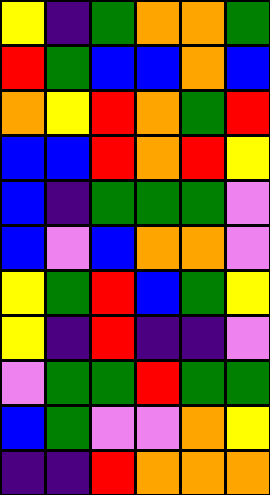[["yellow", "indigo", "green", "orange", "orange", "green"], ["red", "green", "blue", "blue", "orange", "blue"], ["orange", "yellow", "red", "orange", "green", "red"], ["blue", "blue", "red", "orange", "red", "yellow"], ["blue", "indigo", "green", "green", "green", "violet"], ["blue", "violet", "blue", "orange", "orange", "violet"], ["yellow", "green", "red", "blue", "green", "yellow"], ["yellow", "indigo", "red", "indigo", "indigo", "violet"], ["violet", "green", "green", "red", "green", "green"], ["blue", "green", "violet", "violet", "orange", "yellow"], ["indigo", "indigo", "red", "orange", "orange", "orange"]]